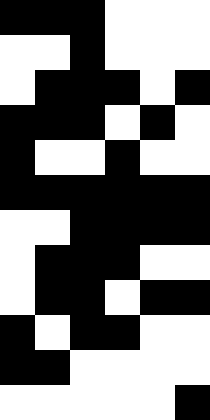[["black", "black", "black", "white", "white", "white"], ["white", "white", "black", "white", "white", "white"], ["white", "black", "black", "black", "white", "black"], ["black", "black", "black", "white", "black", "white"], ["black", "white", "white", "black", "white", "white"], ["black", "black", "black", "black", "black", "black"], ["white", "white", "black", "black", "black", "black"], ["white", "black", "black", "black", "white", "white"], ["white", "black", "black", "white", "black", "black"], ["black", "white", "black", "black", "white", "white"], ["black", "black", "white", "white", "white", "white"], ["white", "white", "white", "white", "white", "black"]]